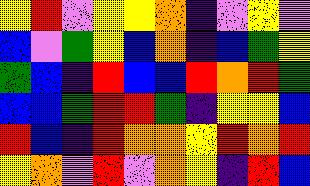[["yellow", "red", "violet", "yellow", "yellow", "orange", "indigo", "violet", "yellow", "violet"], ["blue", "violet", "green", "yellow", "blue", "orange", "indigo", "blue", "green", "yellow"], ["green", "blue", "indigo", "red", "blue", "blue", "red", "orange", "red", "green"], ["blue", "blue", "green", "red", "red", "green", "indigo", "yellow", "yellow", "blue"], ["red", "blue", "indigo", "red", "orange", "orange", "yellow", "red", "orange", "red"], ["yellow", "orange", "violet", "red", "violet", "orange", "yellow", "indigo", "red", "blue"]]